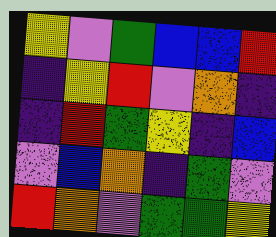[["yellow", "violet", "green", "blue", "blue", "red"], ["indigo", "yellow", "red", "violet", "orange", "indigo"], ["indigo", "red", "green", "yellow", "indigo", "blue"], ["violet", "blue", "orange", "indigo", "green", "violet"], ["red", "orange", "violet", "green", "green", "yellow"]]